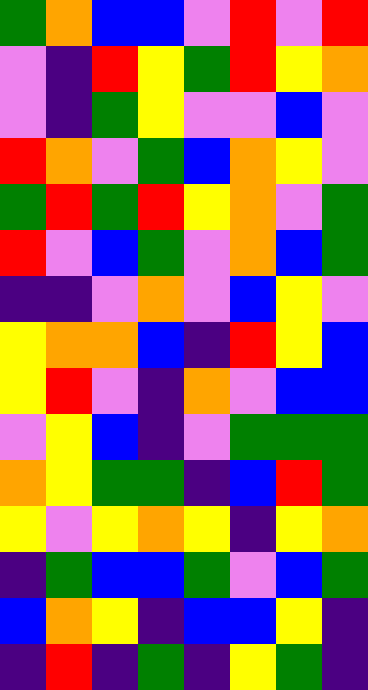[["green", "orange", "blue", "blue", "violet", "red", "violet", "red"], ["violet", "indigo", "red", "yellow", "green", "red", "yellow", "orange"], ["violet", "indigo", "green", "yellow", "violet", "violet", "blue", "violet"], ["red", "orange", "violet", "green", "blue", "orange", "yellow", "violet"], ["green", "red", "green", "red", "yellow", "orange", "violet", "green"], ["red", "violet", "blue", "green", "violet", "orange", "blue", "green"], ["indigo", "indigo", "violet", "orange", "violet", "blue", "yellow", "violet"], ["yellow", "orange", "orange", "blue", "indigo", "red", "yellow", "blue"], ["yellow", "red", "violet", "indigo", "orange", "violet", "blue", "blue"], ["violet", "yellow", "blue", "indigo", "violet", "green", "green", "green"], ["orange", "yellow", "green", "green", "indigo", "blue", "red", "green"], ["yellow", "violet", "yellow", "orange", "yellow", "indigo", "yellow", "orange"], ["indigo", "green", "blue", "blue", "green", "violet", "blue", "green"], ["blue", "orange", "yellow", "indigo", "blue", "blue", "yellow", "indigo"], ["indigo", "red", "indigo", "green", "indigo", "yellow", "green", "indigo"]]